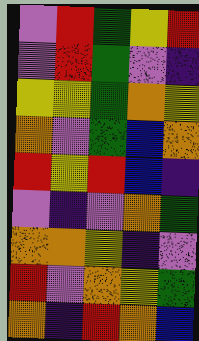[["violet", "red", "green", "yellow", "red"], ["violet", "red", "green", "violet", "indigo"], ["yellow", "yellow", "green", "orange", "yellow"], ["orange", "violet", "green", "blue", "orange"], ["red", "yellow", "red", "blue", "indigo"], ["violet", "indigo", "violet", "orange", "green"], ["orange", "orange", "yellow", "indigo", "violet"], ["red", "violet", "orange", "yellow", "green"], ["orange", "indigo", "red", "orange", "blue"]]